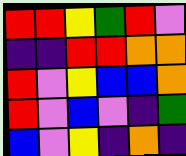[["red", "red", "yellow", "green", "red", "violet"], ["indigo", "indigo", "red", "red", "orange", "orange"], ["red", "violet", "yellow", "blue", "blue", "orange"], ["red", "violet", "blue", "violet", "indigo", "green"], ["blue", "violet", "yellow", "indigo", "orange", "indigo"]]